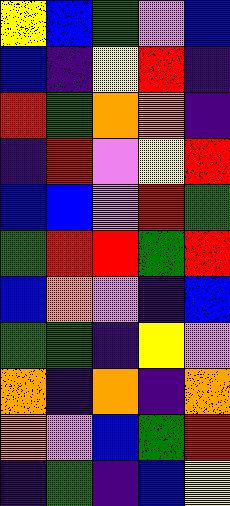[["yellow", "blue", "green", "violet", "blue"], ["blue", "indigo", "yellow", "red", "indigo"], ["red", "green", "orange", "orange", "indigo"], ["indigo", "red", "violet", "yellow", "red"], ["blue", "blue", "violet", "red", "green"], ["green", "red", "red", "green", "red"], ["blue", "orange", "violet", "indigo", "blue"], ["green", "green", "indigo", "yellow", "violet"], ["orange", "indigo", "orange", "indigo", "orange"], ["orange", "violet", "blue", "green", "red"], ["indigo", "green", "indigo", "blue", "yellow"]]